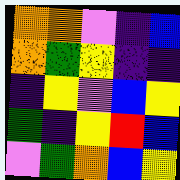[["orange", "orange", "violet", "indigo", "blue"], ["orange", "green", "yellow", "indigo", "indigo"], ["indigo", "yellow", "violet", "blue", "yellow"], ["green", "indigo", "yellow", "red", "blue"], ["violet", "green", "orange", "blue", "yellow"]]